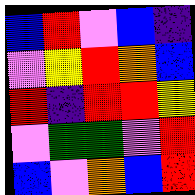[["blue", "red", "violet", "blue", "indigo"], ["violet", "yellow", "red", "orange", "blue"], ["red", "indigo", "red", "red", "yellow"], ["violet", "green", "green", "violet", "red"], ["blue", "violet", "orange", "blue", "red"]]